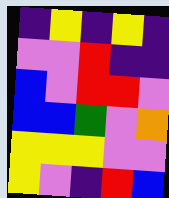[["indigo", "yellow", "indigo", "yellow", "indigo"], ["violet", "violet", "red", "indigo", "indigo"], ["blue", "violet", "red", "red", "violet"], ["blue", "blue", "green", "violet", "orange"], ["yellow", "yellow", "yellow", "violet", "violet"], ["yellow", "violet", "indigo", "red", "blue"]]